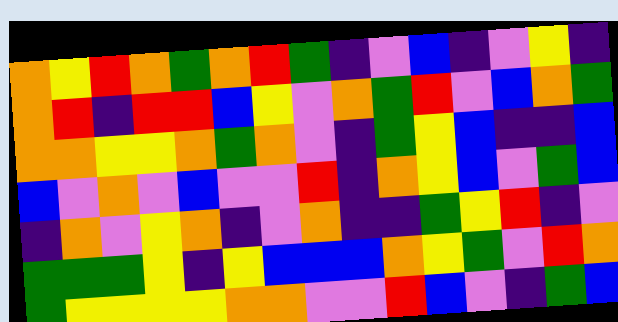[["orange", "yellow", "red", "orange", "green", "orange", "red", "green", "indigo", "violet", "blue", "indigo", "violet", "yellow", "indigo"], ["orange", "red", "indigo", "red", "red", "blue", "yellow", "violet", "orange", "green", "red", "violet", "blue", "orange", "green"], ["orange", "orange", "yellow", "yellow", "orange", "green", "orange", "violet", "indigo", "green", "yellow", "blue", "indigo", "indigo", "blue"], ["blue", "violet", "orange", "violet", "blue", "violet", "violet", "red", "indigo", "orange", "yellow", "blue", "violet", "green", "blue"], ["indigo", "orange", "violet", "yellow", "orange", "indigo", "violet", "orange", "indigo", "indigo", "green", "yellow", "red", "indigo", "violet"], ["green", "green", "green", "yellow", "indigo", "yellow", "blue", "blue", "blue", "orange", "yellow", "green", "violet", "red", "orange"], ["green", "yellow", "yellow", "yellow", "yellow", "orange", "orange", "violet", "violet", "red", "blue", "violet", "indigo", "green", "blue"]]